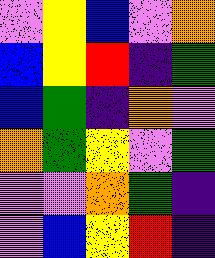[["violet", "yellow", "blue", "violet", "orange"], ["blue", "yellow", "red", "indigo", "green"], ["blue", "green", "indigo", "orange", "violet"], ["orange", "green", "yellow", "violet", "green"], ["violet", "violet", "orange", "green", "indigo"], ["violet", "blue", "yellow", "red", "indigo"]]